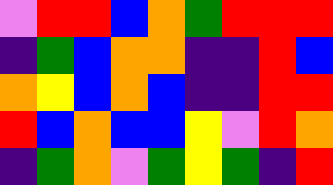[["violet", "red", "red", "blue", "orange", "green", "red", "red", "red"], ["indigo", "green", "blue", "orange", "orange", "indigo", "indigo", "red", "blue"], ["orange", "yellow", "blue", "orange", "blue", "indigo", "indigo", "red", "red"], ["red", "blue", "orange", "blue", "blue", "yellow", "violet", "red", "orange"], ["indigo", "green", "orange", "violet", "green", "yellow", "green", "indigo", "red"]]